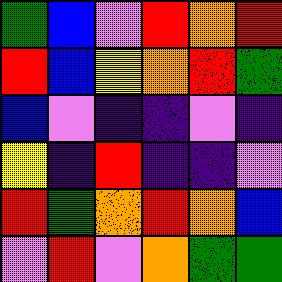[["green", "blue", "violet", "red", "orange", "red"], ["red", "blue", "yellow", "orange", "red", "green"], ["blue", "violet", "indigo", "indigo", "violet", "indigo"], ["yellow", "indigo", "red", "indigo", "indigo", "violet"], ["red", "green", "orange", "red", "orange", "blue"], ["violet", "red", "violet", "orange", "green", "green"]]